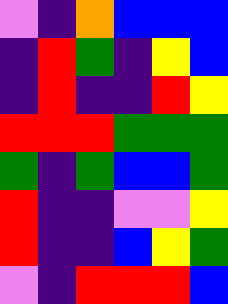[["violet", "indigo", "orange", "blue", "blue", "blue"], ["indigo", "red", "green", "indigo", "yellow", "blue"], ["indigo", "red", "indigo", "indigo", "red", "yellow"], ["red", "red", "red", "green", "green", "green"], ["green", "indigo", "green", "blue", "blue", "green"], ["red", "indigo", "indigo", "violet", "violet", "yellow"], ["red", "indigo", "indigo", "blue", "yellow", "green"], ["violet", "indigo", "red", "red", "red", "blue"]]